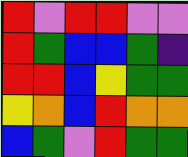[["red", "violet", "red", "red", "violet", "violet"], ["red", "green", "blue", "blue", "green", "indigo"], ["red", "red", "blue", "yellow", "green", "green"], ["yellow", "orange", "blue", "red", "orange", "orange"], ["blue", "green", "violet", "red", "green", "green"]]